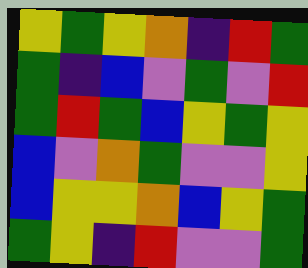[["yellow", "green", "yellow", "orange", "indigo", "red", "green"], ["green", "indigo", "blue", "violet", "green", "violet", "red"], ["green", "red", "green", "blue", "yellow", "green", "yellow"], ["blue", "violet", "orange", "green", "violet", "violet", "yellow"], ["blue", "yellow", "yellow", "orange", "blue", "yellow", "green"], ["green", "yellow", "indigo", "red", "violet", "violet", "green"]]